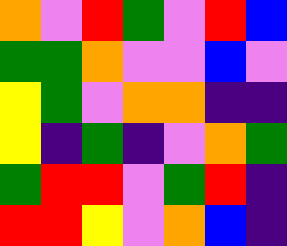[["orange", "violet", "red", "green", "violet", "red", "blue"], ["green", "green", "orange", "violet", "violet", "blue", "violet"], ["yellow", "green", "violet", "orange", "orange", "indigo", "indigo"], ["yellow", "indigo", "green", "indigo", "violet", "orange", "green"], ["green", "red", "red", "violet", "green", "red", "indigo"], ["red", "red", "yellow", "violet", "orange", "blue", "indigo"]]